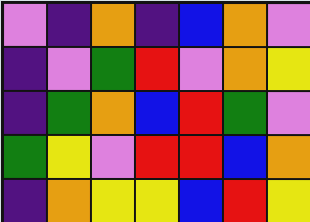[["violet", "indigo", "orange", "indigo", "blue", "orange", "violet"], ["indigo", "violet", "green", "red", "violet", "orange", "yellow"], ["indigo", "green", "orange", "blue", "red", "green", "violet"], ["green", "yellow", "violet", "red", "red", "blue", "orange"], ["indigo", "orange", "yellow", "yellow", "blue", "red", "yellow"]]